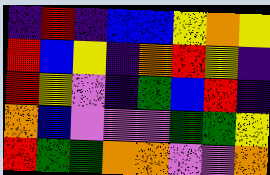[["indigo", "red", "indigo", "blue", "blue", "yellow", "orange", "yellow"], ["red", "blue", "yellow", "indigo", "orange", "red", "yellow", "indigo"], ["red", "yellow", "violet", "indigo", "green", "blue", "red", "indigo"], ["orange", "blue", "violet", "violet", "violet", "green", "green", "yellow"], ["red", "green", "green", "orange", "orange", "violet", "violet", "orange"]]